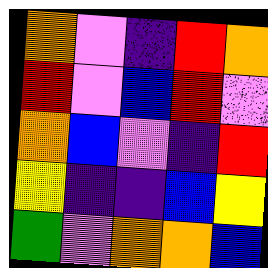[["orange", "violet", "indigo", "red", "orange"], ["red", "violet", "blue", "red", "violet"], ["orange", "blue", "violet", "indigo", "red"], ["yellow", "indigo", "indigo", "blue", "yellow"], ["green", "violet", "orange", "orange", "blue"]]